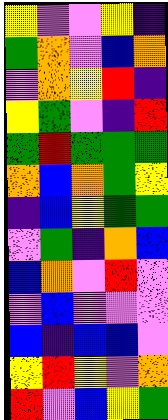[["yellow", "violet", "violet", "yellow", "indigo"], ["green", "orange", "violet", "blue", "orange"], ["violet", "orange", "yellow", "red", "indigo"], ["yellow", "green", "violet", "indigo", "red"], ["green", "red", "green", "green", "green"], ["orange", "blue", "orange", "green", "yellow"], ["indigo", "blue", "yellow", "green", "green"], ["violet", "green", "indigo", "orange", "blue"], ["blue", "orange", "violet", "red", "violet"], ["violet", "blue", "violet", "violet", "violet"], ["blue", "indigo", "blue", "blue", "violet"], ["yellow", "red", "yellow", "violet", "orange"], ["red", "violet", "blue", "yellow", "green"]]